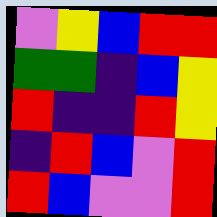[["violet", "yellow", "blue", "red", "red"], ["green", "green", "indigo", "blue", "yellow"], ["red", "indigo", "indigo", "red", "yellow"], ["indigo", "red", "blue", "violet", "red"], ["red", "blue", "violet", "violet", "red"]]